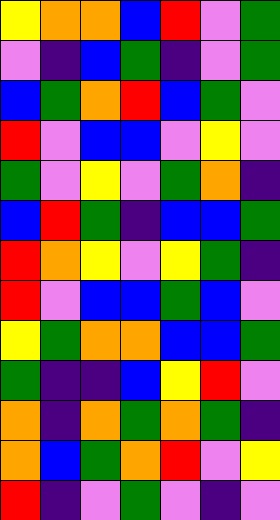[["yellow", "orange", "orange", "blue", "red", "violet", "green"], ["violet", "indigo", "blue", "green", "indigo", "violet", "green"], ["blue", "green", "orange", "red", "blue", "green", "violet"], ["red", "violet", "blue", "blue", "violet", "yellow", "violet"], ["green", "violet", "yellow", "violet", "green", "orange", "indigo"], ["blue", "red", "green", "indigo", "blue", "blue", "green"], ["red", "orange", "yellow", "violet", "yellow", "green", "indigo"], ["red", "violet", "blue", "blue", "green", "blue", "violet"], ["yellow", "green", "orange", "orange", "blue", "blue", "green"], ["green", "indigo", "indigo", "blue", "yellow", "red", "violet"], ["orange", "indigo", "orange", "green", "orange", "green", "indigo"], ["orange", "blue", "green", "orange", "red", "violet", "yellow"], ["red", "indigo", "violet", "green", "violet", "indigo", "violet"]]